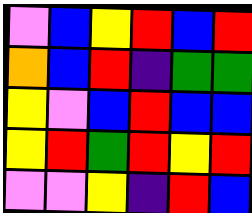[["violet", "blue", "yellow", "red", "blue", "red"], ["orange", "blue", "red", "indigo", "green", "green"], ["yellow", "violet", "blue", "red", "blue", "blue"], ["yellow", "red", "green", "red", "yellow", "red"], ["violet", "violet", "yellow", "indigo", "red", "blue"]]